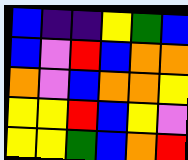[["blue", "indigo", "indigo", "yellow", "green", "blue"], ["blue", "violet", "red", "blue", "orange", "orange"], ["orange", "violet", "blue", "orange", "orange", "yellow"], ["yellow", "yellow", "red", "blue", "yellow", "violet"], ["yellow", "yellow", "green", "blue", "orange", "red"]]